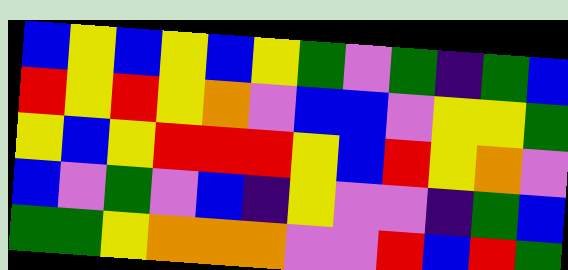[["blue", "yellow", "blue", "yellow", "blue", "yellow", "green", "violet", "green", "indigo", "green", "blue"], ["red", "yellow", "red", "yellow", "orange", "violet", "blue", "blue", "violet", "yellow", "yellow", "green"], ["yellow", "blue", "yellow", "red", "red", "red", "yellow", "blue", "red", "yellow", "orange", "violet"], ["blue", "violet", "green", "violet", "blue", "indigo", "yellow", "violet", "violet", "indigo", "green", "blue"], ["green", "green", "yellow", "orange", "orange", "orange", "violet", "violet", "red", "blue", "red", "green"]]